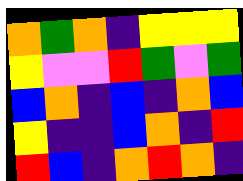[["orange", "green", "orange", "indigo", "yellow", "yellow", "yellow"], ["yellow", "violet", "violet", "red", "green", "violet", "green"], ["blue", "orange", "indigo", "blue", "indigo", "orange", "blue"], ["yellow", "indigo", "indigo", "blue", "orange", "indigo", "red"], ["red", "blue", "indigo", "orange", "red", "orange", "indigo"]]